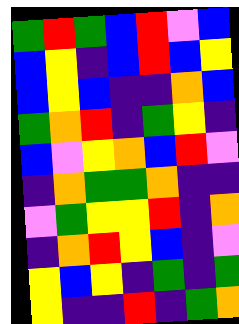[["green", "red", "green", "blue", "red", "violet", "blue"], ["blue", "yellow", "indigo", "blue", "red", "blue", "yellow"], ["blue", "yellow", "blue", "indigo", "indigo", "orange", "blue"], ["green", "orange", "red", "indigo", "green", "yellow", "indigo"], ["blue", "violet", "yellow", "orange", "blue", "red", "violet"], ["indigo", "orange", "green", "green", "orange", "indigo", "indigo"], ["violet", "green", "yellow", "yellow", "red", "indigo", "orange"], ["indigo", "orange", "red", "yellow", "blue", "indigo", "violet"], ["yellow", "blue", "yellow", "indigo", "green", "indigo", "green"], ["yellow", "indigo", "indigo", "red", "indigo", "green", "orange"]]